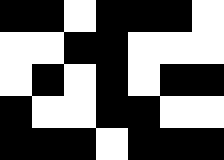[["black", "black", "white", "black", "black", "black", "white"], ["white", "white", "black", "black", "white", "white", "white"], ["white", "black", "white", "black", "white", "black", "black"], ["black", "white", "white", "black", "black", "white", "white"], ["black", "black", "black", "white", "black", "black", "black"]]